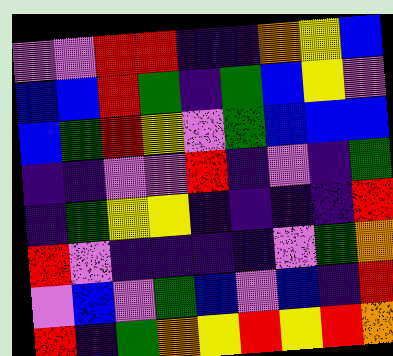[["violet", "violet", "red", "red", "indigo", "indigo", "orange", "yellow", "blue"], ["blue", "blue", "red", "green", "indigo", "green", "blue", "yellow", "violet"], ["blue", "green", "red", "yellow", "violet", "green", "blue", "blue", "blue"], ["indigo", "indigo", "violet", "violet", "red", "indigo", "violet", "indigo", "green"], ["indigo", "green", "yellow", "yellow", "indigo", "indigo", "indigo", "indigo", "red"], ["red", "violet", "indigo", "indigo", "indigo", "indigo", "violet", "green", "orange"], ["violet", "blue", "violet", "green", "blue", "violet", "blue", "indigo", "red"], ["red", "indigo", "green", "orange", "yellow", "red", "yellow", "red", "orange"]]